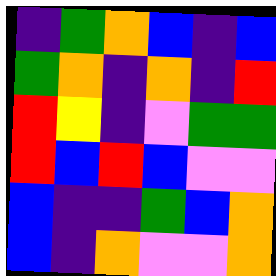[["indigo", "green", "orange", "blue", "indigo", "blue"], ["green", "orange", "indigo", "orange", "indigo", "red"], ["red", "yellow", "indigo", "violet", "green", "green"], ["red", "blue", "red", "blue", "violet", "violet"], ["blue", "indigo", "indigo", "green", "blue", "orange"], ["blue", "indigo", "orange", "violet", "violet", "orange"]]